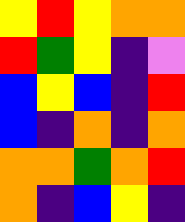[["yellow", "red", "yellow", "orange", "orange"], ["red", "green", "yellow", "indigo", "violet"], ["blue", "yellow", "blue", "indigo", "red"], ["blue", "indigo", "orange", "indigo", "orange"], ["orange", "orange", "green", "orange", "red"], ["orange", "indigo", "blue", "yellow", "indigo"]]